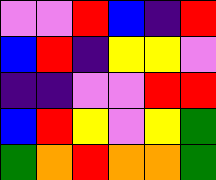[["violet", "violet", "red", "blue", "indigo", "red"], ["blue", "red", "indigo", "yellow", "yellow", "violet"], ["indigo", "indigo", "violet", "violet", "red", "red"], ["blue", "red", "yellow", "violet", "yellow", "green"], ["green", "orange", "red", "orange", "orange", "green"]]